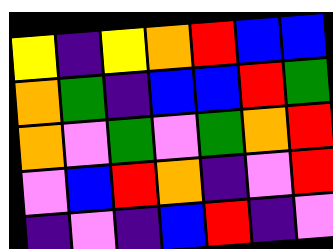[["yellow", "indigo", "yellow", "orange", "red", "blue", "blue"], ["orange", "green", "indigo", "blue", "blue", "red", "green"], ["orange", "violet", "green", "violet", "green", "orange", "red"], ["violet", "blue", "red", "orange", "indigo", "violet", "red"], ["indigo", "violet", "indigo", "blue", "red", "indigo", "violet"]]